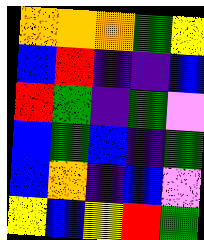[["orange", "orange", "orange", "green", "yellow"], ["blue", "red", "indigo", "indigo", "blue"], ["red", "green", "indigo", "green", "violet"], ["blue", "green", "blue", "indigo", "green"], ["blue", "orange", "indigo", "blue", "violet"], ["yellow", "blue", "yellow", "red", "green"]]